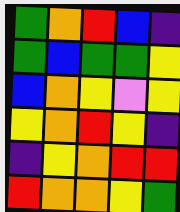[["green", "orange", "red", "blue", "indigo"], ["green", "blue", "green", "green", "yellow"], ["blue", "orange", "yellow", "violet", "yellow"], ["yellow", "orange", "red", "yellow", "indigo"], ["indigo", "yellow", "orange", "red", "red"], ["red", "orange", "orange", "yellow", "green"]]